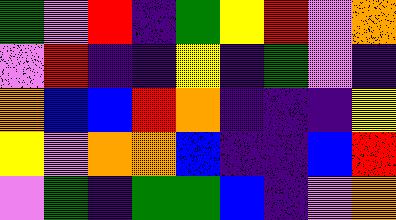[["green", "violet", "red", "indigo", "green", "yellow", "red", "violet", "orange"], ["violet", "red", "indigo", "indigo", "yellow", "indigo", "green", "violet", "indigo"], ["orange", "blue", "blue", "red", "orange", "indigo", "indigo", "indigo", "yellow"], ["yellow", "violet", "orange", "orange", "blue", "indigo", "indigo", "blue", "red"], ["violet", "green", "indigo", "green", "green", "blue", "indigo", "violet", "orange"]]